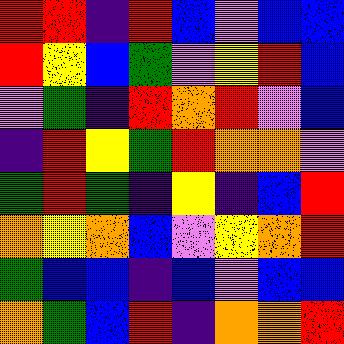[["red", "red", "indigo", "red", "blue", "violet", "blue", "blue"], ["red", "yellow", "blue", "green", "violet", "yellow", "red", "blue"], ["violet", "green", "indigo", "red", "orange", "red", "violet", "blue"], ["indigo", "red", "yellow", "green", "red", "orange", "orange", "violet"], ["green", "red", "green", "indigo", "yellow", "indigo", "blue", "red"], ["orange", "yellow", "orange", "blue", "violet", "yellow", "orange", "red"], ["green", "blue", "blue", "indigo", "blue", "violet", "blue", "blue"], ["orange", "green", "blue", "red", "indigo", "orange", "orange", "red"]]